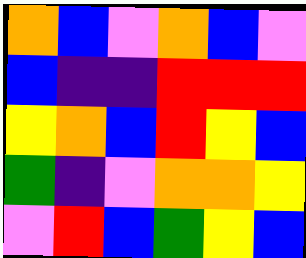[["orange", "blue", "violet", "orange", "blue", "violet"], ["blue", "indigo", "indigo", "red", "red", "red"], ["yellow", "orange", "blue", "red", "yellow", "blue"], ["green", "indigo", "violet", "orange", "orange", "yellow"], ["violet", "red", "blue", "green", "yellow", "blue"]]